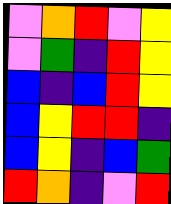[["violet", "orange", "red", "violet", "yellow"], ["violet", "green", "indigo", "red", "yellow"], ["blue", "indigo", "blue", "red", "yellow"], ["blue", "yellow", "red", "red", "indigo"], ["blue", "yellow", "indigo", "blue", "green"], ["red", "orange", "indigo", "violet", "red"]]